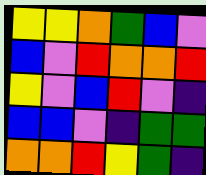[["yellow", "yellow", "orange", "green", "blue", "violet"], ["blue", "violet", "red", "orange", "orange", "red"], ["yellow", "violet", "blue", "red", "violet", "indigo"], ["blue", "blue", "violet", "indigo", "green", "green"], ["orange", "orange", "red", "yellow", "green", "indigo"]]